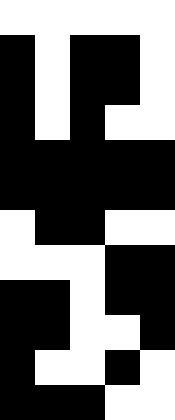[["white", "white", "white", "white", "white"], ["black", "white", "black", "black", "white"], ["black", "white", "black", "black", "white"], ["black", "white", "black", "white", "white"], ["black", "black", "black", "black", "black"], ["black", "black", "black", "black", "black"], ["white", "black", "black", "white", "white"], ["white", "white", "white", "black", "black"], ["black", "black", "white", "black", "black"], ["black", "black", "white", "white", "black"], ["black", "white", "white", "black", "white"], ["black", "black", "black", "white", "white"]]